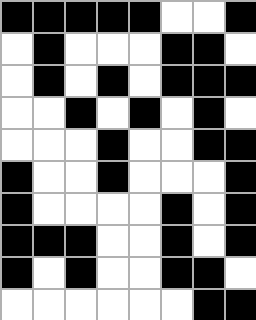[["black", "black", "black", "black", "black", "white", "white", "black"], ["white", "black", "white", "white", "white", "black", "black", "white"], ["white", "black", "white", "black", "white", "black", "black", "black"], ["white", "white", "black", "white", "black", "white", "black", "white"], ["white", "white", "white", "black", "white", "white", "black", "black"], ["black", "white", "white", "black", "white", "white", "white", "black"], ["black", "white", "white", "white", "white", "black", "white", "black"], ["black", "black", "black", "white", "white", "black", "white", "black"], ["black", "white", "black", "white", "white", "black", "black", "white"], ["white", "white", "white", "white", "white", "white", "black", "black"]]